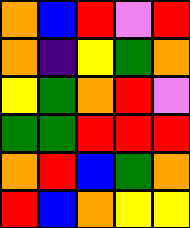[["orange", "blue", "red", "violet", "red"], ["orange", "indigo", "yellow", "green", "orange"], ["yellow", "green", "orange", "red", "violet"], ["green", "green", "red", "red", "red"], ["orange", "red", "blue", "green", "orange"], ["red", "blue", "orange", "yellow", "yellow"]]